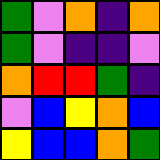[["green", "violet", "orange", "indigo", "orange"], ["green", "violet", "indigo", "indigo", "violet"], ["orange", "red", "red", "green", "indigo"], ["violet", "blue", "yellow", "orange", "blue"], ["yellow", "blue", "blue", "orange", "green"]]